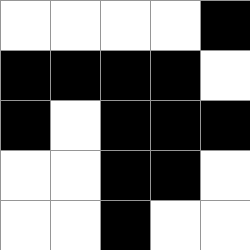[["white", "white", "white", "white", "black"], ["black", "black", "black", "black", "white"], ["black", "white", "black", "black", "black"], ["white", "white", "black", "black", "white"], ["white", "white", "black", "white", "white"]]